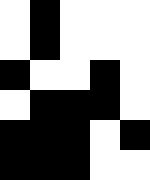[["white", "black", "white", "white", "white"], ["white", "black", "white", "white", "white"], ["black", "white", "white", "black", "white"], ["white", "black", "black", "black", "white"], ["black", "black", "black", "white", "black"], ["black", "black", "black", "white", "white"]]